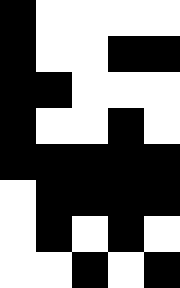[["black", "white", "white", "white", "white"], ["black", "white", "white", "black", "black"], ["black", "black", "white", "white", "white"], ["black", "white", "white", "black", "white"], ["black", "black", "black", "black", "black"], ["white", "black", "black", "black", "black"], ["white", "black", "white", "black", "white"], ["white", "white", "black", "white", "black"]]